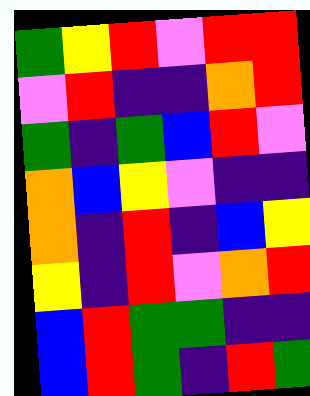[["green", "yellow", "red", "violet", "red", "red"], ["violet", "red", "indigo", "indigo", "orange", "red"], ["green", "indigo", "green", "blue", "red", "violet"], ["orange", "blue", "yellow", "violet", "indigo", "indigo"], ["orange", "indigo", "red", "indigo", "blue", "yellow"], ["yellow", "indigo", "red", "violet", "orange", "red"], ["blue", "red", "green", "green", "indigo", "indigo"], ["blue", "red", "green", "indigo", "red", "green"]]